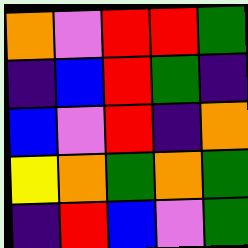[["orange", "violet", "red", "red", "green"], ["indigo", "blue", "red", "green", "indigo"], ["blue", "violet", "red", "indigo", "orange"], ["yellow", "orange", "green", "orange", "green"], ["indigo", "red", "blue", "violet", "green"]]